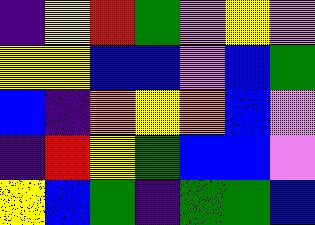[["indigo", "yellow", "red", "green", "violet", "yellow", "violet"], ["yellow", "yellow", "blue", "blue", "violet", "blue", "green"], ["blue", "indigo", "orange", "yellow", "orange", "blue", "violet"], ["indigo", "red", "yellow", "green", "blue", "blue", "violet"], ["yellow", "blue", "green", "indigo", "green", "green", "blue"]]